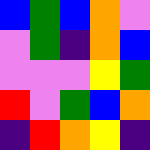[["blue", "green", "blue", "orange", "violet"], ["violet", "green", "indigo", "orange", "blue"], ["violet", "violet", "violet", "yellow", "green"], ["red", "violet", "green", "blue", "orange"], ["indigo", "red", "orange", "yellow", "indigo"]]